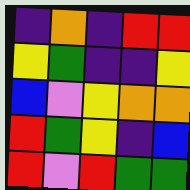[["indigo", "orange", "indigo", "red", "red"], ["yellow", "green", "indigo", "indigo", "yellow"], ["blue", "violet", "yellow", "orange", "orange"], ["red", "green", "yellow", "indigo", "blue"], ["red", "violet", "red", "green", "green"]]